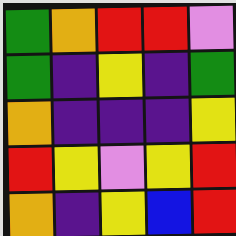[["green", "orange", "red", "red", "violet"], ["green", "indigo", "yellow", "indigo", "green"], ["orange", "indigo", "indigo", "indigo", "yellow"], ["red", "yellow", "violet", "yellow", "red"], ["orange", "indigo", "yellow", "blue", "red"]]